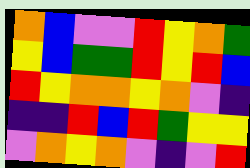[["orange", "blue", "violet", "violet", "red", "yellow", "orange", "green"], ["yellow", "blue", "green", "green", "red", "yellow", "red", "blue"], ["red", "yellow", "orange", "orange", "yellow", "orange", "violet", "indigo"], ["indigo", "indigo", "red", "blue", "red", "green", "yellow", "yellow"], ["violet", "orange", "yellow", "orange", "violet", "indigo", "violet", "red"]]